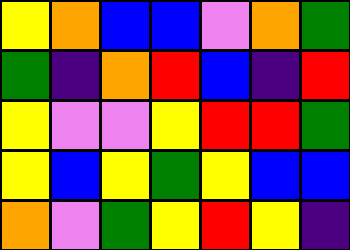[["yellow", "orange", "blue", "blue", "violet", "orange", "green"], ["green", "indigo", "orange", "red", "blue", "indigo", "red"], ["yellow", "violet", "violet", "yellow", "red", "red", "green"], ["yellow", "blue", "yellow", "green", "yellow", "blue", "blue"], ["orange", "violet", "green", "yellow", "red", "yellow", "indigo"]]